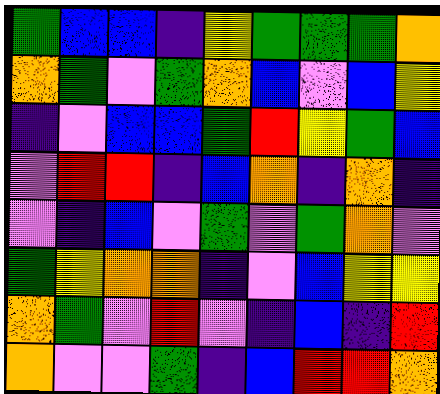[["green", "blue", "blue", "indigo", "yellow", "green", "green", "green", "orange"], ["orange", "green", "violet", "green", "orange", "blue", "violet", "blue", "yellow"], ["indigo", "violet", "blue", "blue", "green", "red", "yellow", "green", "blue"], ["violet", "red", "red", "indigo", "blue", "orange", "indigo", "orange", "indigo"], ["violet", "indigo", "blue", "violet", "green", "violet", "green", "orange", "violet"], ["green", "yellow", "orange", "orange", "indigo", "violet", "blue", "yellow", "yellow"], ["orange", "green", "violet", "red", "violet", "indigo", "blue", "indigo", "red"], ["orange", "violet", "violet", "green", "indigo", "blue", "red", "red", "orange"]]